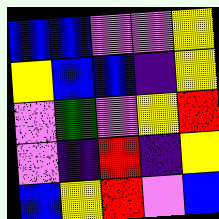[["blue", "blue", "violet", "violet", "yellow"], ["yellow", "blue", "blue", "indigo", "yellow"], ["violet", "green", "violet", "yellow", "red"], ["violet", "indigo", "red", "indigo", "yellow"], ["blue", "yellow", "red", "violet", "blue"]]